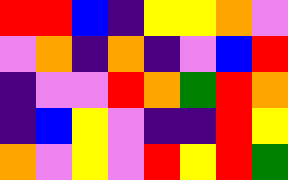[["red", "red", "blue", "indigo", "yellow", "yellow", "orange", "violet"], ["violet", "orange", "indigo", "orange", "indigo", "violet", "blue", "red"], ["indigo", "violet", "violet", "red", "orange", "green", "red", "orange"], ["indigo", "blue", "yellow", "violet", "indigo", "indigo", "red", "yellow"], ["orange", "violet", "yellow", "violet", "red", "yellow", "red", "green"]]